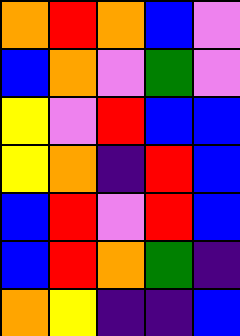[["orange", "red", "orange", "blue", "violet"], ["blue", "orange", "violet", "green", "violet"], ["yellow", "violet", "red", "blue", "blue"], ["yellow", "orange", "indigo", "red", "blue"], ["blue", "red", "violet", "red", "blue"], ["blue", "red", "orange", "green", "indigo"], ["orange", "yellow", "indigo", "indigo", "blue"]]